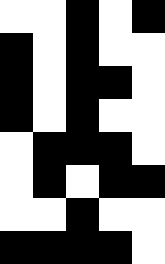[["white", "white", "black", "white", "black"], ["black", "white", "black", "white", "white"], ["black", "white", "black", "black", "white"], ["black", "white", "black", "white", "white"], ["white", "black", "black", "black", "white"], ["white", "black", "white", "black", "black"], ["white", "white", "black", "white", "white"], ["black", "black", "black", "black", "white"]]